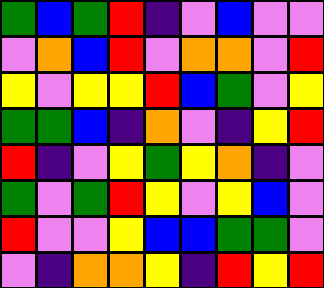[["green", "blue", "green", "red", "indigo", "violet", "blue", "violet", "violet"], ["violet", "orange", "blue", "red", "violet", "orange", "orange", "violet", "red"], ["yellow", "violet", "yellow", "yellow", "red", "blue", "green", "violet", "yellow"], ["green", "green", "blue", "indigo", "orange", "violet", "indigo", "yellow", "red"], ["red", "indigo", "violet", "yellow", "green", "yellow", "orange", "indigo", "violet"], ["green", "violet", "green", "red", "yellow", "violet", "yellow", "blue", "violet"], ["red", "violet", "violet", "yellow", "blue", "blue", "green", "green", "violet"], ["violet", "indigo", "orange", "orange", "yellow", "indigo", "red", "yellow", "red"]]